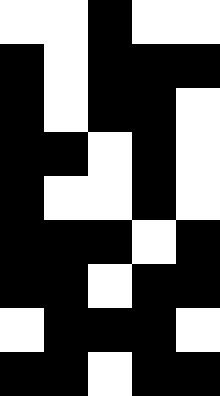[["white", "white", "black", "white", "white"], ["black", "white", "black", "black", "black"], ["black", "white", "black", "black", "white"], ["black", "black", "white", "black", "white"], ["black", "white", "white", "black", "white"], ["black", "black", "black", "white", "black"], ["black", "black", "white", "black", "black"], ["white", "black", "black", "black", "white"], ["black", "black", "white", "black", "black"]]